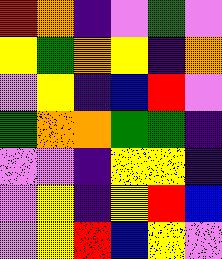[["red", "orange", "indigo", "violet", "green", "violet"], ["yellow", "green", "orange", "yellow", "indigo", "orange"], ["violet", "yellow", "indigo", "blue", "red", "violet"], ["green", "orange", "orange", "green", "green", "indigo"], ["violet", "violet", "indigo", "yellow", "yellow", "indigo"], ["violet", "yellow", "indigo", "yellow", "red", "blue"], ["violet", "yellow", "red", "blue", "yellow", "violet"]]